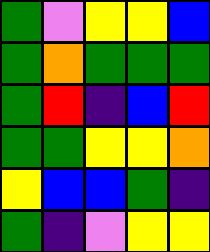[["green", "violet", "yellow", "yellow", "blue"], ["green", "orange", "green", "green", "green"], ["green", "red", "indigo", "blue", "red"], ["green", "green", "yellow", "yellow", "orange"], ["yellow", "blue", "blue", "green", "indigo"], ["green", "indigo", "violet", "yellow", "yellow"]]